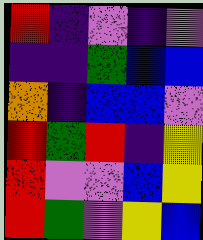[["red", "indigo", "violet", "indigo", "violet"], ["indigo", "indigo", "green", "blue", "blue"], ["orange", "indigo", "blue", "blue", "violet"], ["red", "green", "red", "indigo", "yellow"], ["red", "violet", "violet", "blue", "yellow"], ["red", "green", "violet", "yellow", "blue"]]